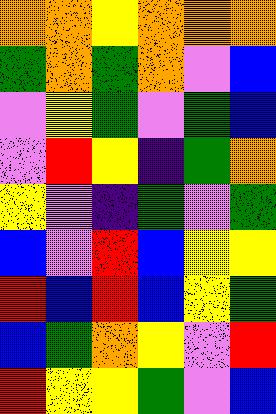[["orange", "orange", "yellow", "orange", "orange", "orange"], ["green", "orange", "green", "orange", "violet", "blue"], ["violet", "yellow", "green", "violet", "green", "blue"], ["violet", "red", "yellow", "indigo", "green", "orange"], ["yellow", "violet", "indigo", "green", "violet", "green"], ["blue", "violet", "red", "blue", "yellow", "yellow"], ["red", "blue", "red", "blue", "yellow", "green"], ["blue", "green", "orange", "yellow", "violet", "red"], ["red", "yellow", "yellow", "green", "violet", "blue"]]